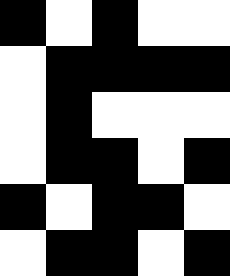[["black", "white", "black", "white", "white"], ["white", "black", "black", "black", "black"], ["white", "black", "white", "white", "white"], ["white", "black", "black", "white", "black"], ["black", "white", "black", "black", "white"], ["white", "black", "black", "white", "black"]]